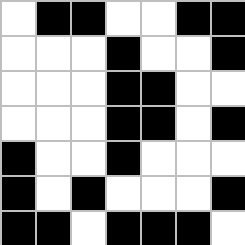[["white", "black", "black", "white", "white", "black", "black"], ["white", "white", "white", "black", "white", "white", "black"], ["white", "white", "white", "black", "black", "white", "white"], ["white", "white", "white", "black", "black", "white", "black"], ["black", "white", "white", "black", "white", "white", "white"], ["black", "white", "black", "white", "white", "white", "black"], ["black", "black", "white", "black", "black", "black", "white"]]